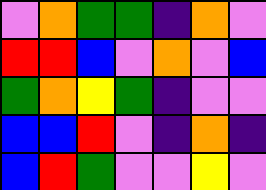[["violet", "orange", "green", "green", "indigo", "orange", "violet"], ["red", "red", "blue", "violet", "orange", "violet", "blue"], ["green", "orange", "yellow", "green", "indigo", "violet", "violet"], ["blue", "blue", "red", "violet", "indigo", "orange", "indigo"], ["blue", "red", "green", "violet", "violet", "yellow", "violet"]]